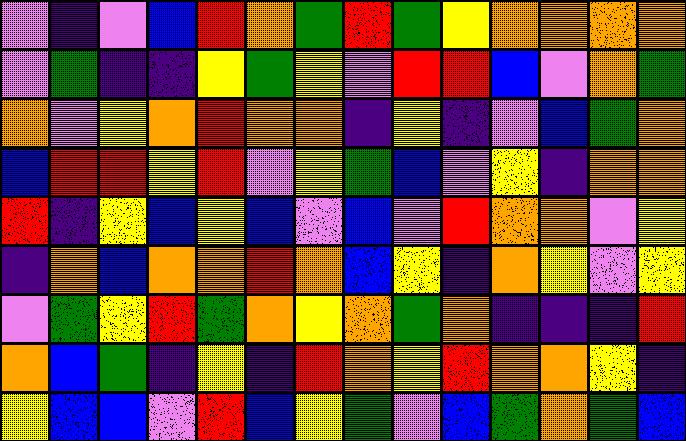[["violet", "indigo", "violet", "blue", "red", "orange", "green", "red", "green", "yellow", "orange", "orange", "orange", "orange"], ["violet", "green", "indigo", "indigo", "yellow", "green", "yellow", "violet", "red", "red", "blue", "violet", "orange", "green"], ["orange", "violet", "yellow", "orange", "red", "orange", "orange", "indigo", "yellow", "indigo", "violet", "blue", "green", "orange"], ["blue", "red", "red", "yellow", "red", "violet", "yellow", "green", "blue", "violet", "yellow", "indigo", "orange", "orange"], ["red", "indigo", "yellow", "blue", "yellow", "blue", "violet", "blue", "violet", "red", "orange", "orange", "violet", "yellow"], ["indigo", "orange", "blue", "orange", "orange", "red", "orange", "blue", "yellow", "indigo", "orange", "yellow", "violet", "yellow"], ["violet", "green", "yellow", "red", "green", "orange", "yellow", "orange", "green", "orange", "indigo", "indigo", "indigo", "red"], ["orange", "blue", "green", "indigo", "yellow", "indigo", "red", "orange", "yellow", "red", "orange", "orange", "yellow", "indigo"], ["yellow", "blue", "blue", "violet", "red", "blue", "yellow", "green", "violet", "blue", "green", "orange", "green", "blue"]]